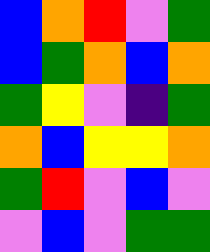[["blue", "orange", "red", "violet", "green"], ["blue", "green", "orange", "blue", "orange"], ["green", "yellow", "violet", "indigo", "green"], ["orange", "blue", "yellow", "yellow", "orange"], ["green", "red", "violet", "blue", "violet"], ["violet", "blue", "violet", "green", "green"]]